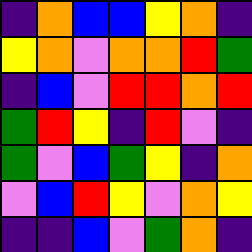[["indigo", "orange", "blue", "blue", "yellow", "orange", "indigo"], ["yellow", "orange", "violet", "orange", "orange", "red", "green"], ["indigo", "blue", "violet", "red", "red", "orange", "red"], ["green", "red", "yellow", "indigo", "red", "violet", "indigo"], ["green", "violet", "blue", "green", "yellow", "indigo", "orange"], ["violet", "blue", "red", "yellow", "violet", "orange", "yellow"], ["indigo", "indigo", "blue", "violet", "green", "orange", "indigo"]]